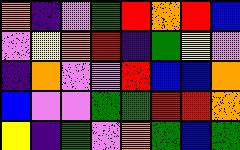[["orange", "indigo", "violet", "green", "red", "orange", "red", "blue"], ["violet", "yellow", "orange", "red", "indigo", "green", "yellow", "violet"], ["indigo", "orange", "violet", "violet", "red", "blue", "blue", "orange"], ["blue", "violet", "violet", "green", "green", "red", "red", "orange"], ["yellow", "indigo", "green", "violet", "orange", "green", "blue", "green"]]